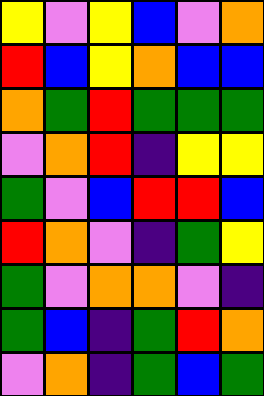[["yellow", "violet", "yellow", "blue", "violet", "orange"], ["red", "blue", "yellow", "orange", "blue", "blue"], ["orange", "green", "red", "green", "green", "green"], ["violet", "orange", "red", "indigo", "yellow", "yellow"], ["green", "violet", "blue", "red", "red", "blue"], ["red", "orange", "violet", "indigo", "green", "yellow"], ["green", "violet", "orange", "orange", "violet", "indigo"], ["green", "blue", "indigo", "green", "red", "orange"], ["violet", "orange", "indigo", "green", "blue", "green"]]